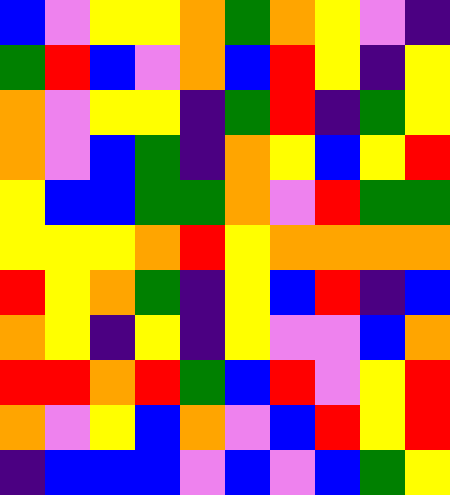[["blue", "violet", "yellow", "yellow", "orange", "green", "orange", "yellow", "violet", "indigo"], ["green", "red", "blue", "violet", "orange", "blue", "red", "yellow", "indigo", "yellow"], ["orange", "violet", "yellow", "yellow", "indigo", "green", "red", "indigo", "green", "yellow"], ["orange", "violet", "blue", "green", "indigo", "orange", "yellow", "blue", "yellow", "red"], ["yellow", "blue", "blue", "green", "green", "orange", "violet", "red", "green", "green"], ["yellow", "yellow", "yellow", "orange", "red", "yellow", "orange", "orange", "orange", "orange"], ["red", "yellow", "orange", "green", "indigo", "yellow", "blue", "red", "indigo", "blue"], ["orange", "yellow", "indigo", "yellow", "indigo", "yellow", "violet", "violet", "blue", "orange"], ["red", "red", "orange", "red", "green", "blue", "red", "violet", "yellow", "red"], ["orange", "violet", "yellow", "blue", "orange", "violet", "blue", "red", "yellow", "red"], ["indigo", "blue", "blue", "blue", "violet", "blue", "violet", "blue", "green", "yellow"]]